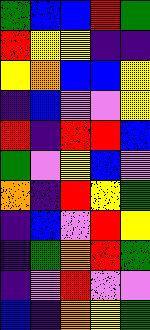[["green", "blue", "blue", "red", "green"], ["red", "yellow", "yellow", "indigo", "indigo"], ["yellow", "orange", "blue", "blue", "yellow"], ["indigo", "blue", "violet", "violet", "yellow"], ["red", "indigo", "red", "red", "blue"], ["green", "violet", "yellow", "blue", "violet"], ["orange", "indigo", "red", "yellow", "green"], ["indigo", "blue", "violet", "red", "yellow"], ["indigo", "green", "orange", "red", "green"], ["indigo", "violet", "red", "violet", "violet"], ["blue", "indigo", "orange", "yellow", "green"]]